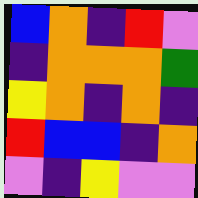[["blue", "orange", "indigo", "red", "violet"], ["indigo", "orange", "orange", "orange", "green"], ["yellow", "orange", "indigo", "orange", "indigo"], ["red", "blue", "blue", "indigo", "orange"], ["violet", "indigo", "yellow", "violet", "violet"]]